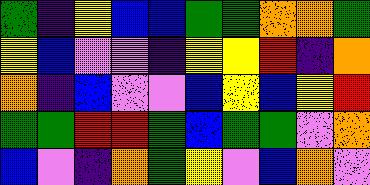[["green", "indigo", "yellow", "blue", "blue", "green", "green", "orange", "orange", "green"], ["yellow", "blue", "violet", "violet", "indigo", "yellow", "yellow", "red", "indigo", "orange"], ["orange", "indigo", "blue", "violet", "violet", "blue", "yellow", "blue", "yellow", "red"], ["green", "green", "red", "red", "green", "blue", "green", "green", "violet", "orange"], ["blue", "violet", "indigo", "orange", "green", "yellow", "violet", "blue", "orange", "violet"]]